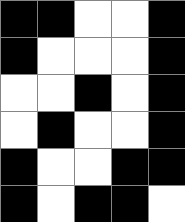[["black", "black", "white", "white", "black"], ["black", "white", "white", "white", "black"], ["white", "white", "black", "white", "black"], ["white", "black", "white", "white", "black"], ["black", "white", "white", "black", "black"], ["black", "white", "black", "black", "white"]]